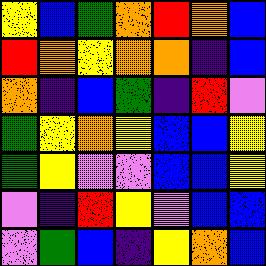[["yellow", "blue", "green", "orange", "red", "orange", "blue"], ["red", "orange", "yellow", "orange", "orange", "indigo", "blue"], ["orange", "indigo", "blue", "green", "indigo", "red", "violet"], ["green", "yellow", "orange", "yellow", "blue", "blue", "yellow"], ["green", "yellow", "violet", "violet", "blue", "blue", "yellow"], ["violet", "indigo", "red", "yellow", "violet", "blue", "blue"], ["violet", "green", "blue", "indigo", "yellow", "orange", "blue"]]